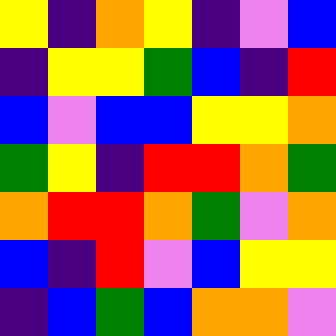[["yellow", "indigo", "orange", "yellow", "indigo", "violet", "blue"], ["indigo", "yellow", "yellow", "green", "blue", "indigo", "red"], ["blue", "violet", "blue", "blue", "yellow", "yellow", "orange"], ["green", "yellow", "indigo", "red", "red", "orange", "green"], ["orange", "red", "red", "orange", "green", "violet", "orange"], ["blue", "indigo", "red", "violet", "blue", "yellow", "yellow"], ["indigo", "blue", "green", "blue", "orange", "orange", "violet"]]